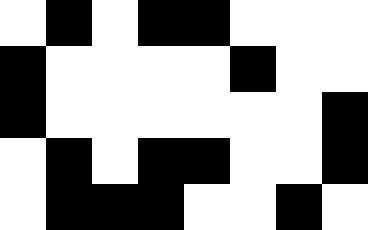[["white", "black", "white", "black", "black", "white", "white", "white"], ["black", "white", "white", "white", "white", "black", "white", "white"], ["black", "white", "white", "white", "white", "white", "white", "black"], ["white", "black", "white", "black", "black", "white", "white", "black"], ["white", "black", "black", "black", "white", "white", "black", "white"]]